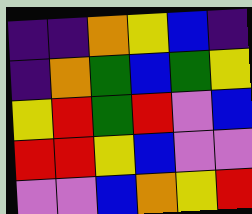[["indigo", "indigo", "orange", "yellow", "blue", "indigo"], ["indigo", "orange", "green", "blue", "green", "yellow"], ["yellow", "red", "green", "red", "violet", "blue"], ["red", "red", "yellow", "blue", "violet", "violet"], ["violet", "violet", "blue", "orange", "yellow", "red"]]